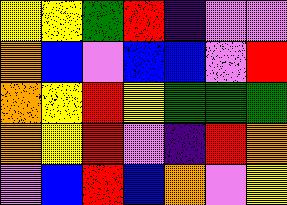[["yellow", "yellow", "green", "red", "indigo", "violet", "violet"], ["orange", "blue", "violet", "blue", "blue", "violet", "red"], ["orange", "yellow", "red", "yellow", "green", "green", "green"], ["orange", "yellow", "red", "violet", "indigo", "red", "orange"], ["violet", "blue", "red", "blue", "orange", "violet", "yellow"]]